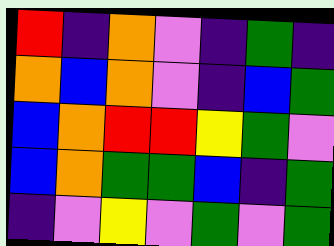[["red", "indigo", "orange", "violet", "indigo", "green", "indigo"], ["orange", "blue", "orange", "violet", "indigo", "blue", "green"], ["blue", "orange", "red", "red", "yellow", "green", "violet"], ["blue", "orange", "green", "green", "blue", "indigo", "green"], ["indigo", "violet", "yellow", "violet", "green", "violet", "green"]]